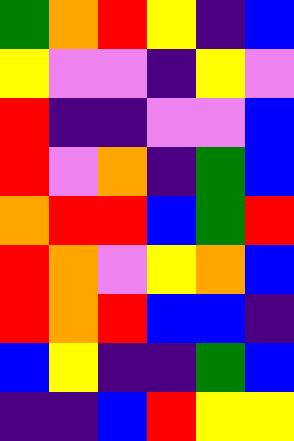[["green", "orange", "red", "yellow", "indigo", "blue"], ["yellow", "violet", "violet", "indigo", "yellow", "violet"], ["red", "indigo", "indigo", "violet", "violet", "blue"], ["red", "violet", "orange", "indigo", "green", "blue"], ["orange", "red", "red", "blue", "green", "red"], ["red", "orange", "violet", "yellow", "orange", "blue"], ["red", "orange", "red", "blue", "blue", "indigo"], ["blue", "yellow", "indigo", "indigo", "green", "blue"], ["indigo", "indigo", "blue", "red", "yellow", "yellow"]]